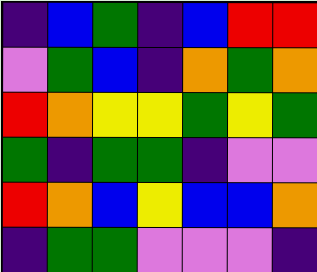[["indigo", "blue", "green", "indigo", "blue", "red", "red"], ["violet", "green", "blue", "indigo", "orange", "green", "orange"], ["red", "orange", "yellow", "yellow", "green", "yellow", "green"], ["green", "indigo", "green", "green", "indigo", "violet", "violet"], ["red", "orange", "blue", "yellow", "blue", "blue", "orange"], ["indigo", "green", "green", "violet", "violet", "violet", "indigo"]]